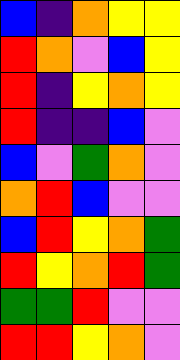[["blue", "indigo", "orange", "yellow", "yellow"], ["red", "orange", "violet", "blue", "yellow"], ["red", "indigo", "yellow", "orange", "yellow"], ["red", "indigo", "indigo", "blue", "violet"], ["blue", "violet", "green", "orange", "violet"], ["orange", "red", "blue", "violet", "violet"], ["blue", "red", "yellow", "orange", "green"], ["red", "yellow", "orange", "red", "green"], ["green", "green", "red", "violet", "violet"], ["red", "red", "yellow", "orange", "violet"]]